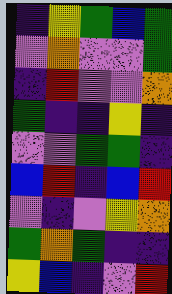[["indigo", "yellow", "green", "blue", "green"], ["violet", "orange", "violet", "violet", "green"], ["indigo", "red", "violet", "violet", "orange"], ["green", "indigo", "indigo", "yellow", "indigo"], ["violet", "violet", "green", "green", "indigo"], ["blue", "red", "indigo", "blue", "red"], ["violet", "indigo", "violet", "yellow", "orange"], ["green", "orange", "green", "indigo", "indigo"], ["yellow", "blue", "indigo", "violet", "red"]]